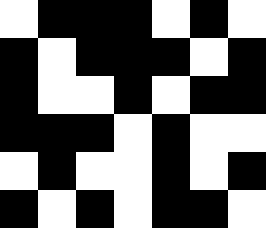[["white", "black", "black", "black", "white", "black", "white"], ["black", "white", "black", "black", "black", "white", "black"], ["black", "white", "white", "black", "white", "black", "black"], ["black", "black", "black", "white", "black", "white", "white"], ["white", "black", "white", "white", "black", "white", "black"], ["black", "white", "black", "white", "black", "black", "white"]]